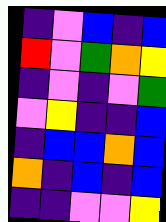[["indigo", "violet", "blue", "indigo", "blue"], ["red", "violet", "green", "orange", "yellow"], ["indigo", "violet", "indigo", "violet", "green"], ["violet", "yellow", "indigo", "indigo", "blue"], ["indigo", "blue", "blue", "orange", "blue"], ["orange", "indigo", "blue", "indigo", "blue"], ["indigo", "indigo", "violet", "violet", "yellow"]]